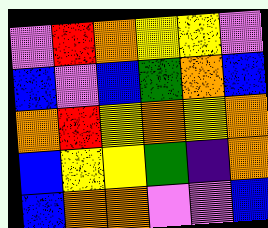[["violet", "red", "orange", "yellow", "yellow", "violet"], ["blue", "violet", "blue", "green", "orange", "blue"], ["orange", "red", "yellow", "orange", "yellow", "orange"], ["blue", "yellow", "yellow", "green", "indigo", "orange"], ["blue", "orange", "orange", "violet", "violet", "blue"]]